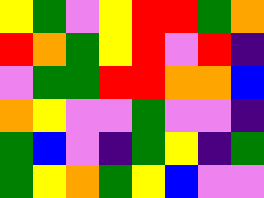[["yellow", "green", "violet", "yellow", "red", "red", "green", "orange"], ["red", "orange", "green", "yellow", "red", "violet", "red", "indigo"], ["violet", "green", "green", "red", "red", "orange", "orange", "blue"], ["orange", "yellow", "violet", "violet", "green", "violet", "violet", "indigo"], ["green", "blue", "violet", "indigo", "green", "yellow", "indigo", "green"], ["green", "yellow", "orange", "green", "yellow", "blue", "violet", "violet"]]